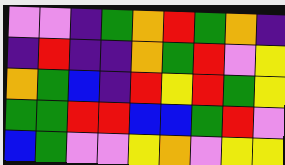[["violet", "violet", "indigo", "green", "orange", "red", "green", "orange", "indigo"], ["indigo", "red", "indigo", "indigo", "orange", "green", "red", "violet", "yellow"], ["orange", "green", "blue", "indigo", "red", "yellow", "red", "green", "yellow"], ["green", "green", "red", "red", "blue", "blue", "green", "red", "violet"], ["blue", "green", "violet", "violet", "yellow", "orange", "violet", "yellow", "yellow"]]